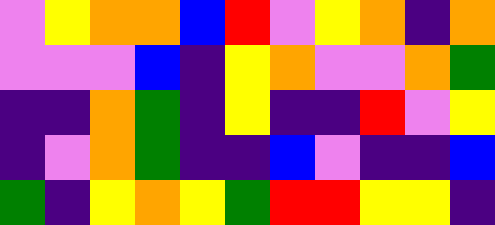[["violet", "yellow", "orange", "orange", "blue", "red", "violet", "yellow", "orange", "indigo", "orange"], ["violet", "violet", "violet", "blue", "indigo", "yellow", "orange", "violet", "violet", "orange", "green"], ["indigo", "indigo", "orange", "green", "indigo", "yellow", "indigo", "indigo", "red", "violet", "yellow"], ["indigo", "violet", "orange", "green", "indigo", "indigo", "blue", "violet", "indigo", "indigo", "blue"], ["green", "indigo", "yellow", "orange", "yellow", "green", "red", "red", "yellow", "yellow", "indigo"]]